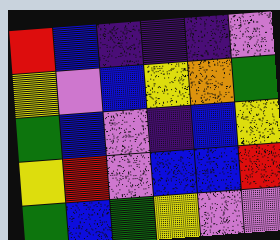[["red", "blue", "indigo", "indigo", "indigo", "violet"], ["yellow", "violet", "blue", "yellow", "orange", "green"], ["green", "blue", "violet", "indigo", "blue", "yellow"], ["yellow", "red", "violet", "blue", "blue", "red"], ["green", "blue", "green", "yellow", "violet", "violet"]]